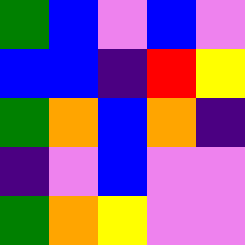[["green", "blue", "violet", "blue", "violet"], ["blue", "blue", "indigo", "red", "yellow"], ["green", "orange", "blue", "orange", "indigo"], ["indigo", "violet", "blue", "violet", "violet"], ["green", "orange", "yellow", "violet", "violet"]]